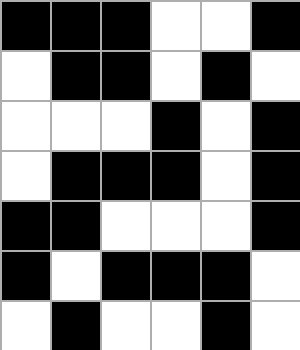[["black", "black", "black", "white", "white", "black"], ["white", "black", "black", "white", "black", "white"], ["white", "white", "white", "black", "white", "black"], ["white", "black", "black", "black", "white", "black"], ["black", "black", "white", "white", "white", "black"], ["black", "white", "black", "black", "black", "white"], ["white", "black", "white", "white", "black", "white"]]